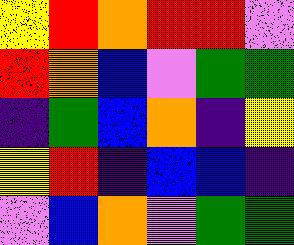[["yellow", "red", "orange", "red", "red", "violet"], ["red", "orange", "blue", "violet", "green", "green"], ["indigo", "green", "blue", "orange", "indigo", "yellow"], ["yellow", "red", "indigo", "blue", "blue", "indigo"], ["violet", "blue", "orange", "violet", "green", "green"]]